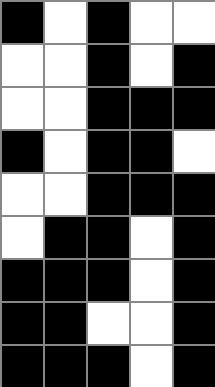[["black", "white", "black", "white", "white"], ["white", "white", "black", "white", "black"], ["white", "white", "black", "black", "black"], ["black", "white", "black", "black", "white"], ["white", "white", "black", "black", "black"], ["white", "black", "black", "white", "black"], ["black", "black", "black", "white", "black"], ["black", "black", "white", "white", "black"], ["black", "black", "black", "white", "black"]]